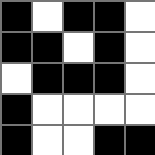[["black", "white", "black", "black", "white"], ["black", "black", "white", "black", "white"], ["white", "black", "black", "black", "white"], ["black", "white", "white", "white", "white"], ["black", "white", "white", "black", "black"]]